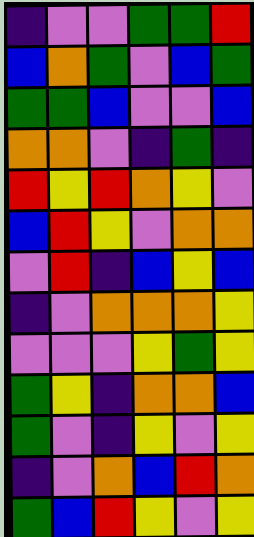[["indigo", "violet", "violet", "green", "green", "red"], ["blue", "orange", "green", "violet", "blue", "green"], ["green", "green", "blue", "violet", "violet", "blue"], ["orange", "orange", "violet", "indigo", "green", "indigo"], ["red", "yellow", "red", "orange", "yellow", "violet"], ["blue", "red", "yellow", "violet", "orange", "orange"], ["violet", "red", "indigo", "blue", "yellow", "blue"], ["indigo", "violet", "orange", "orange", "orange", "yellow"], ["violet", "violet", "violet", "yellow", "green", "yellow"], ["green", "yellow", "indigo", "orange", "orange", "blue"], ["green", "violet", "indigo", "yellow", "violet", "yellow"], ["indigo", "violet", "orange", "blue", "red", "orange"], ["green", "blue", "red", "yellow", "violet", "yellow"]]